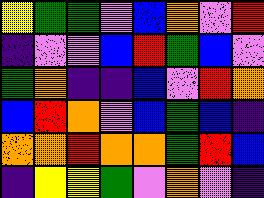[["yellow", "green", "green", "violet", "blue", "orange", "violet", "red"], ["indigo", "violet", "violet", "blue", "red", "green", "blue", "violet"], ["green", "orange", "indigo", "indigo", "blue", "violet", "red", "orange"], ["blue", "red", "orange", "violet", "blue", "green", "blue", "indigo"], ["orange", "orange", "red", "orange", "orange", "green", "red", "blue"], ["indigo", "yellow", "yellow", "green", "violet", "orange", "violet", "indigo"]]